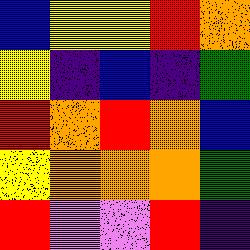[["blue", "yellow", "yellow", "red", "orange"], ["yellow", "indigo", "blue", "indigo", "green"], ["red", "orange", "red", "orange", "blue"], ["yellow", "orange", "orange", "orange", "green"], ["red", "violet", "violet", "red", "indigo"]]